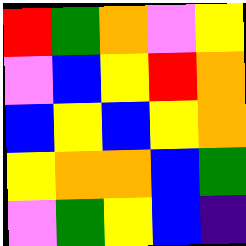[["red", "green", "orange", "violet", "yellow"], ["violet", "blue", "yellow", "red", "orange"], ["blue", "yellow", "blue", "yellow", "orange"], ["yellow", "orange", "orange", "blue", "green"], ["violet", "green", "yellow", "blue", "indigo"]]